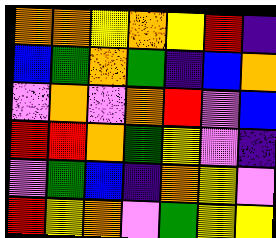[["orange", "orange", "yellow", "orange", "yellow", "red", "indigo"], ["blue", "green", "orange", "green", "indigo", "blue", "orange"], ["violet", "orange", "violet", "orange", "red", "violet", "blue"], ["red", "red", "orange", "green", "yellow", "violet", "indigo"], ["violet", "green", "blue", "indigo", "orange", "yellow", "violet"], ["red", "yellow", "orange", "violet", "green", "yellow", "yellow"]]